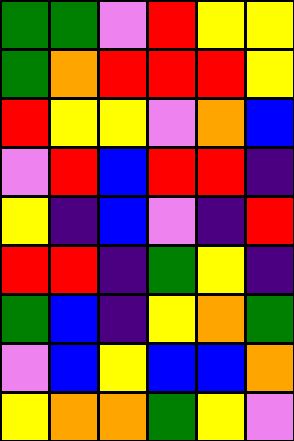[["green", "green", "violet", "red", "yellow", "yellow"], ["green", "orange", "red", "red", "red", "yellow"], ["red", "yellow", "yellow", "violet", "orange", "blue"], ["violet", "red", "blue", "red", "red", "indigo"], ["yellow", "indigo", "blue", "violet", "indigo", "red"], ["red", "red", "indigo", "green", "yellow", "indigo"], ["green", "blue", "indigo", "yellow", "orange", "green"], ["violet", "blue", "yellow", "blue", "blue", "orange"], ["yellow", "orange", "orange", "green", "yellow", "violet"]]